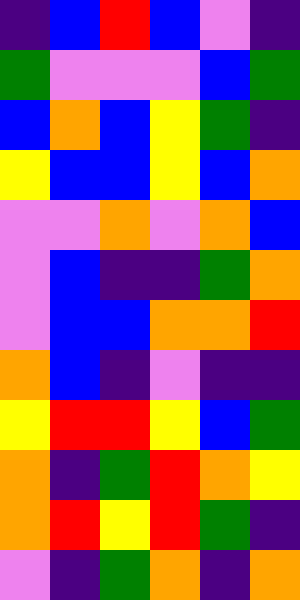[["indigo", "blue", "red", "blue", "violet", "indigo"], ["green", "violet", "violet", "violet", "blue", "green"], ["blue", "orange", "blue", "yellow", "green", "indigo"], ["yellow", "blue", "blue", "yellow", "blue", "orange"], ["violet", "violet", "orange", "violet", "orange", "blue"], ["violet", "blue", "indigo", "indigo", "green", "orange"], ["violet", "blue", "blue", "orange", "orange", "red"], ["orange", "blue", "indigo", "violet", "indigo", "indigo"], ["yellow", "red", "red", "yellow", "blue", "green"], ["orange", "indigo", "green", "red", "orange", "yellow"], ["orange", "red", "yellow", "red", "green", "indigo"], ["violet", "indigo", "green", "orange", "indigo", "orange"]]